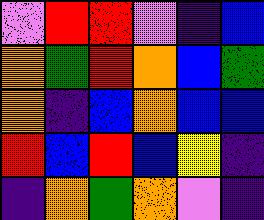[["violet", "red", "red", "violet", "indigo", "blue"], ["orange", "green", "red", "orange", "blue", "green"], ["orange", "indigo", "blue", "orange", "blue", "blue"], ["red", "blue", "red", "blue", "yellow", "indigo"], ["indigo", "orange", "green", "orange", "violet", "indigo"]]